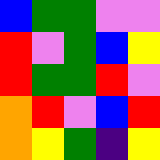[["blue", "green", "green", "violet", "violet"], ["red", "violet", "green", "blue", "yellow"], ["red", "green", "green", "red", "violet"], ["orange", "red", "violet", "blue", "red"], ["orange", "yellow", "green", "indigo", "yellow"]]